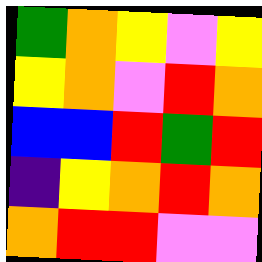[["green", "orange", "yellow", "violet", "yellow"], ["yellow", "orange", "violet", "red", "orange"], ["blue", "blue", "red", "green", "red"], ["indigo", "yellow", "orange", "red", "orange"], ["orange", "red", "red", "violet", "violet"]]